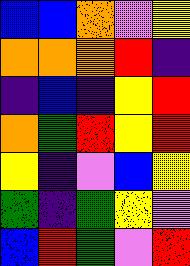[["blue", "blue", "orange", "violet", "yellow"], ["orange", "orange", "orange", "red", "indigo"], ["indigo", "blue", "indigo", "yellow", "red"], ["orange", "green", "red", "yellow", "red"], ["yellow", "indigo", "violet", "blue", "yellow"], ["green", "indigo", "green", "yellow", "violet"], ["blue", "red", "green", "violet", "red"]]